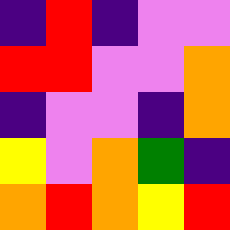[["indigo", "red", "indigo", "violet", "violet"], ["red", "red", "violet", "violet", "orange"], ["indigo", "violet", "violet", "indigo", "orange"], ["yellow", "violet", "orange", "green", "indigo"], ["orange", "red", "orange", "yellow", "red"]]